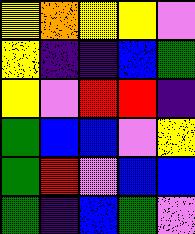[["yellow", "orange", "yellow", "yellow", "violet"], ["yellow", "indigo", "indigo", "blue", "green"], ["yellow", "violet", "red", "red", "indigo"], ["green", "blue", "blue", "violet", "yellow"], ["green", "red", "violet", "blue", "blue"], ["green", "indigo", "blue", "green", "violet"]]